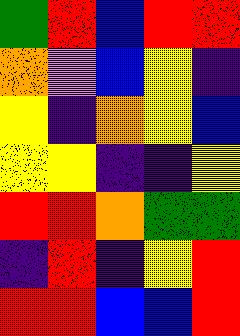[["green", "red", "blue", "red", "red"], ["orange", "violet", "blue", "yellow", "indigo"], ["yellow", "indigo", "orange", "yellow", "blue"], ["yellow", "yellow", "indigo", "indigo", "yellow"], ["red", "red", "orange", "green", "green"], ["indigo", "red", "indigo", "yellow", "red"], ["red", "red", "blue", "blue", "red"]]